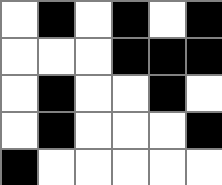[["white", "black", "white", "black", "white", "black"], ["white", "white", "white", "black", "black", "black"], ["white", "black", "white", "white", "black", "white"], ["white", "black", "white", "white", "white", "black"], ["black", "white", "white", "white", "white", "white"]]